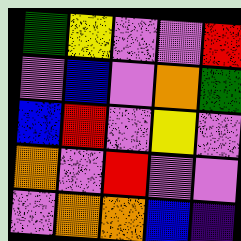[["green", "yellow", "violet", "violet", "red"], ["violet", "blue", "violet", "orange", "green"], ["blue", "red", "violet", "yellow", "violet"], ["orange", "violet", "red", "violet", "violet"], ["violet", "orange", "orange", "blue", "indigo"]]